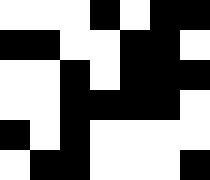[["white", "white", "white", "black", "white", "black", "black"], ["black", "black", "white", "white", "black", "black", "white"], ["white", "white", "black", "white", "black", "black", "black"], ["white", "white", "black", "black", "black", "black", "white"], ["black", "white", "black", "white", "white", "white", "white"], ["white", "black", "black", "white", "white", "white", "black"]]